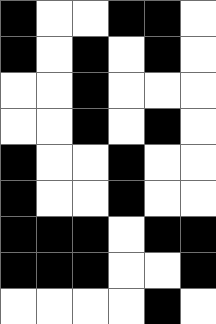[["black", "white", "white", "black", "black", "white"], ["black", "white", "black", "white", "black", "white"], ["white", "white", "black", "white", "white", "white"], ["white", "white", "black", "white", "black", "white"], ["black", "white", "white", "black", "white", "white"], ["black", "white", "white", "black", "white", "white"], ["black", "black", "black", "white", "black", "black"], ["black", "black", "black", "white", "white", "black"], ["white", "white", "white", "white", "black", "white"]]